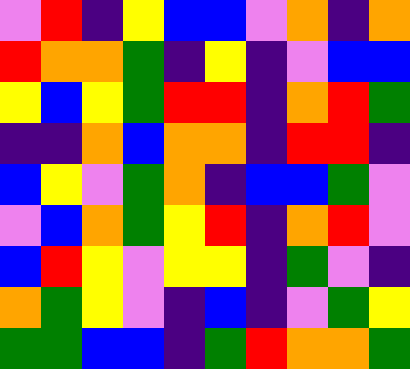[["violet", "red", "indigo", "yellow", "blue", "blue", "violet", "orange", "indigo", "orange"], ["red", "orange", "orange", "green", "indigo", "yellow", "indigo", "violet", "blue", "blue"], ["yellow", "blue", "yellow", "green", "red", "red", "indigo", "orange", "red", "green"], ["indigo", "indigo", "orange", "blue", "orange", "orange", "indigo", "red", "red", "indigo"], ["blue", "yellow", "violet", "green", "orange", "indigo", "blue", "blue", "green", "violet"], ["violet", "blue", "orange", "green", "yellow", "red", "indigo", "orange", "red", "violet"], ["blue", "red", "yellow", "violet", "yellow", "yellow", "indigo", "green", "violet", "indigo"], ["orange", "green", "yellow", "violet", "indigo", "blue", "indigo", "violet", "green", "yellow"], ["green", "green", "blue", "blue", "indigo", "green", "red", "orange", "orange", "green"]]